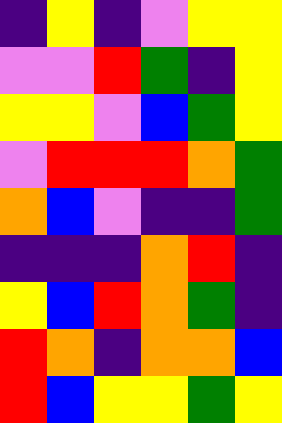[["indigo", "yellow", "indigo", "violet", "yellow", "yellow"], ["violet", "violet", "red", "green", "indigo", "yellow"], ["yellow", "yellow", "violet", "blue", "green", "yellow"], ["violet", "red", "red", "red", "orange", "green"], ["orange", "blue", "violet", "indigo", "indigo", "green"], ["indigo", "indigo", "indigo", "orange", "red", "indigo"], ["yellow", "blue", "red", "orange", "green", "indigo"], ["red", "orange", "indigo", "orange", "orange", "blue"], ["red", "blue", "yellow", "yellow", "green", "yellow"]]